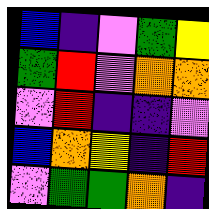[["blue", "indigo", "violet", "green", "yellow"], ["green", "red", "violet", "orange", "orange"], ["violet", "red", "indigo", "indigo", "violet"], ["blue", "orange", "yellow", "indigo", "red"], ["violet", "green", "green", "orange", "indigo"]]